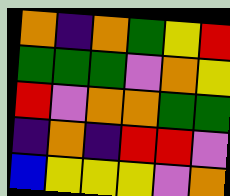[["orange", "indigo", "orange", "green", "yellow", "red"], ["green", "green", "green", "violet", "orange", "yellow"], ["red", "violet", "orange", "orange", "green", "green"], ["indigo", "orange", "indigo", "red", "red", "violet"], ["blue", "yellow", "yellow", "yellow", "violet", "orange"]]